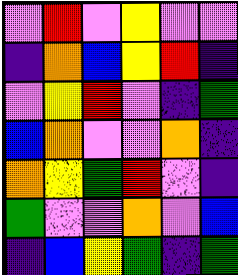[["violet", "red", "violet", "yellow", "violet", "violet"], ["indigo", "orange", "blue", "yellow", "red", "indigo"], ["violet", "yellow", "red", "violet", "indigo", "green"], ["blue", "orange", "violet", "violet", "orange", "indigo"], ["orange", "yellow", "green", "red", "violet", "indigo"], ["green", "violet", "violet", "orange", "violet", "blue"], ["indigo", "blue", "yellow", "green", "indigo", "green"]]